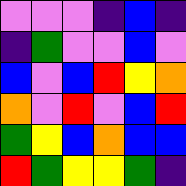[["violet", "violet", "violet", "indigo", "blue", "indigo"], ["indigo", "green", "violet", "violet", "blue", "violet"], ["blue", "violet", "blue", "red", "yellow", "orange"], ["orange", "violet", "red", "violet", "blue", "red"], ["green", "yellow", "blue", "orange", "blue", "blue"], ["red", "green", "yellow", "yellow", "green", "indigo"]]